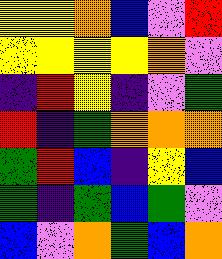[["yellow", "yellow", "orange", "blue", "violet", "red"], ["yellow", "yellow", "yellow", "yellow", "orange", "violet"], ["indigo", "red", "yellow", "indigo", "violet", "green"], ["red", "indigo", "green", "orange", "orange", "orange"], ["green", "red", "blue", "indigo", "yellow", "blue"], ["green", "indigo", "green", "blue", "green", "violet"], ["blue", "violet", "orange", "green", "blue", "orange"]]